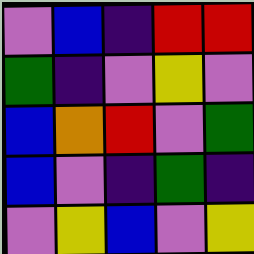[["violet", "blue", "indigo", "red", "red"], ["green", "indigo", "violet", "yellow", "violet"], ["blue", "orange", "red", "violet", "green"], ["blue", "violet", "indigo", "green", "indigo"], ["violet", "yellow", "blue", "violet", "yellow"]]